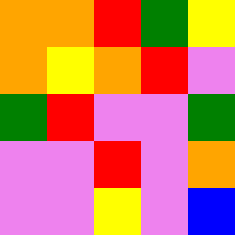[["orange", "orange", "red", "green", "yellow"], ["orange", "yellow", "orange", "red", "violet"], ["green", "red", "violet", "violet", "green"], ["violet", "violet", "red", "violet", "orange"], ["violet", "violet", "yellow", "violet", "blue"]]